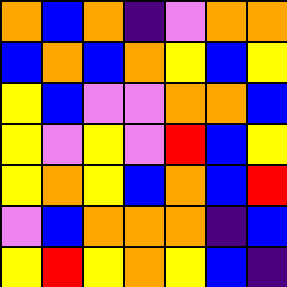[["orange", "blue", "orange", "indigo", "violet", "orange", "orange"], ["blue", "orange", "blue", "orange", "yellow", "blue", "yellow"], ["yellow", "blue", "violet", "violet", "orange", "orange", "blue"], ["yellow", "violet", "yellow", "violet", "red", "blue", "yellow"], ["yellow", "orange", "yellow", "blue", "orange", "blue", "red"], ["violet", "blue", "orange", "orange", "orange", "indigo", "blue"], ["yellow", "red", "yellow", "orange", "yellow", "blue", "indigo"]]